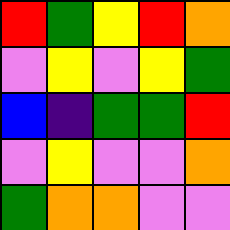[["red", "green", "yellow", "red", "orange"], ["violet", "yellow", "violet", "yellow", "green"], ["blue", "indigo", "green", "green", "red"], ["violet", "yellow", "violet", "violet", "orange"], ["green", "orange", "orange", "violet", "violet"]]